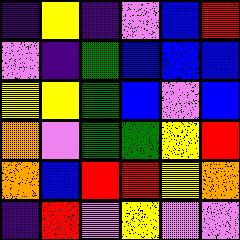[["indigo", "yellow", "indigo", "violet", "blue", "red"], ["violet", "indigo", "green", "blue", "blue", "blue"], ["yellow", "yellow", "green", "blue", "violet", "blue"], ["orange", "violet", "green", "green", "yellow", "red"], ["orange", "blue", "red", "red", "yellow", "orange"], ["indigo", "red", "violet", "yellow", "violet", "violet"]]